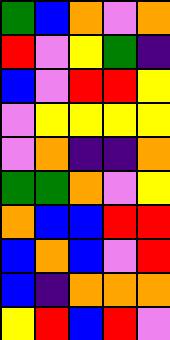[["green", "blue", "orange", "violet", "orange"], ["red", "violet", "yellow", "green", "indigo"], ["blue", "violet", "red", "red", "yellow"], ["violet", "yellow", "yellow", "yellow", "yellow"], ["violet", "orange", "indigo", "indigo", "orange"], ["green", "green", "orange", "violet", "yellow"], ["orange", "blue", "blue", "red", "red"], ["blue", "orange", "blue", "violet", "red"], ["blue", "indigo", "orange", "orange", "orange"], ["yellow", "red", "blue", "red", "violet"]]